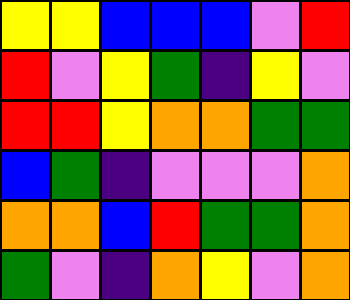[["yellow", "yellow", "blue", "blue", "blue", "violet", "red"], ["red", "violet", "yellow", "green", "indigo", "yellow", "violet"], ["red", "red", "yellow", "orange", "orange", "green", "green"], ["blue", "green", "indigo", "violet", "violet", "violet", "orange"], ["orange", "orange", "blue", "red", "green", "green", "orange"], ["green", "violet", "indigo", "orange", "yellow", "violet", "orange"]]